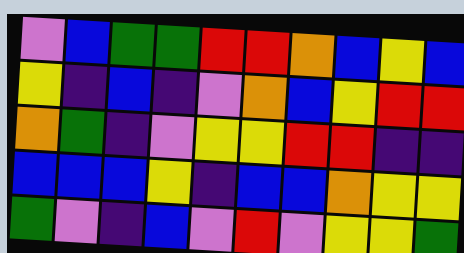[["violet", "blue", "green", "green", "red", "red", "orange", "blue", "yellow", "blue"], ["yellow", "indigo", "blue", "indigo", "violet", "orange", "blue", "yellow", "red", "red"], ["orange", "green", "indigo", "violet", "yellow", "yellow", "red", "red", "indigo", "indigo"], ["blue", "blue", "blue", "yellow", "indigo", "blue", "blue", "orange", "yellow", "yellow"], ["green", "violet", "indigo", "blue", "violet", "red", "violet", "yellow", "yellow", "green"]]